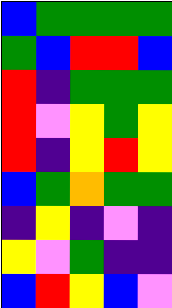[["blue", "green", "green", "green", "green"], ["green", "blue", "red", "red", "blue"], ["red", "indigo", "green", "green", "green"], ["red", "violet", "yellow", "green", "yellow"], ["red", "indigo", "yellow", "red", "yellow"], ["blue", "green", "orange", "green", "green"], ["indigo", "yellow", "indigo", "violet", "indigo"], ["yellow", "violet", "green", "indigo", "indigo"], ["blue", "red", "yellow", "blue", "violet"]]